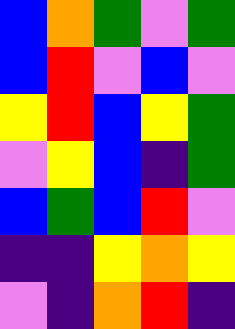[["blue", "orange", "green", "violet", "green"], ["blue", "red", "violet", "blue", "violet"], ["yellow", "red", "blue", "yellow", "green"], ["violet", "yellow", "blue", "indigo", "green"], ["blue", "green", "blue", "red", "violet"], ["indigo", "indigo", "yellow", "orange", "yellow"], ["violet", "indigo", "orange", "red", "indigo"]]